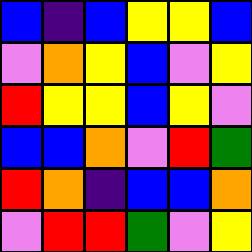[["blue", "indigo", "blue", "yellow", "yellow", "blue"], ["violet", "orange", "yellow", "blue", "violet", "yellow"], ["red", "yellow", "yellow", "blue", "yellow", "violet"], ["blue", "blue", "orange", "violet", "red", "green"], ["red", "orange", "indigo", "blue", "blue", "orange"], ["violet", "red", "red", "green", "violet", "yellow"]]